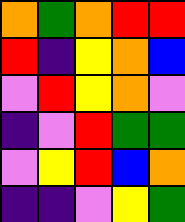[["orange", "green", "orange", "red", "red"], ["red", "indigo", "yellow", "orange", "blue"], ["violet", "red", "yellow", "orange", "violet"], ["indigo", "violet", "red", "green", "green"], ["violet", "yellow", "red", "blue", "orange"], ["indigo", "indigo", "violet", "yellow", "green"]]